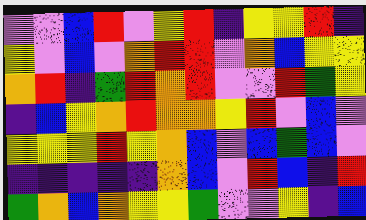[["violet", "violet", "blue", "red", "violet", "yellow", "red", "indigo", "yellow", "yellow", "red", "indigo"], ["yellow", "violet", "blue", "violet", "orange", "red", "red", "violet", "orange", "blue", "yellow", "yellow"], ["orange", "red", "indigo", "green", "red", "orange", "red", "violet", "violet", "red", "green", "yellow"], ["indigo", "blue", "yellow", "orange", "red", "orange", "orange", "yellow", "red", "violet", "blue", "violet"], ["yellow", "yellow", "yellow", "red", "yellow", "orange", "blue", "violet", "blue", "green", "blue", "violet"], ["indigo", "indigo", "indigo", "indigo", "indigo", "orange", "blue", "violet", "red", "blue", "indigo", "red"], ["green", "orange", "blue", "orange", "yellow", "yellow", "green", "violet", "violet", "yellow", "indigo", "blue"]]